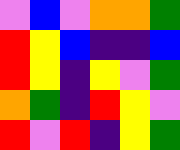[["violet", "blue", "violet", "orange", "orange", "green"], ["red", "yellow", "blue", "indigo", "indigo", "blue"], ["red", "yellow", "indigo", "yellow", "violet", "green"], ["orange", "green", "indigo", "red", "yellow", "violet"], ["red", "violet", "red", "indigo", "yellow", "green"]]